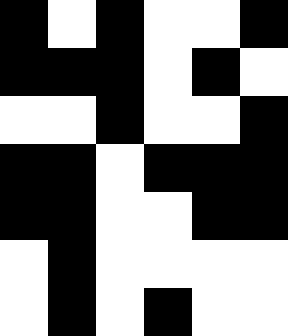[["black", "white", "black", "white", "white", "black"], ["black", "black", "black", "white", "black", "white"], ["white", "white", "black", "white", "white", "black"], ["black", "black", "white", "black", "black", "black"], ["black", "black", "white", "white", "black", "black"], ["white", "black", "white", "white", "white", "white"], ["white", "black", "white", "black", "white", "white"]]